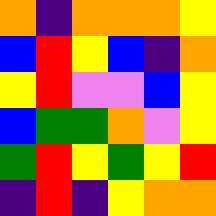[["orange", "indigo", "orange", "orange", "orange", "yellow"], ["blue", "red", "yellow", "blue", "indigo", "orange"], ["yellow", "red", "violet", "violet", "blue", "yellow"], ["blue", "green", "green", "orange", "violet", "yellow"], ["green", "red", "yellow", "green", "yellow", "red"], ["indigo", "red", "indigo", "yellow", "orange", "orange"]]